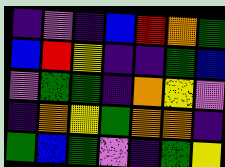[["indigo", "violet", "indigo", "blue", "red", "orange", "green"], ["blue", "red", "yellow", "indigo", "indigo", "green", "blue"], ["violet", "green", "green", "indigo", "orange", "yellow", "violet"], ["indigo", "orange", "yellow", "green", "orange", "orange", "indigo"], ["green", "blue", "green", "violet", "indigo", "green", "yellow"]]